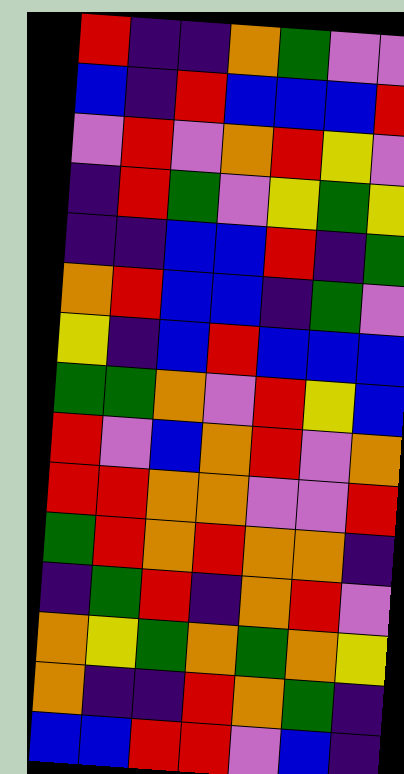[["red", "indigo", "indigo", "orange", "green", "violet", "violet"], ["blue", "indigo", "red", "blue", "blue", "blue", "red"], ["violet", "red", "violet", "orange", "red", "yellow", "violet"], ["indigo", "red", "green", "violet", "yellow", "green", "yellow"], ["indigo", "indigo", "blue", "blue", "red", "indigo", "green"], ["orange", "red", "blue", "blue", "indigo", "green", "violet"], ["yellow", "indigo", "blue", "red", "blue", "blue", "blue"], ["green", "green", "orange", "violet", "red", "yellow", "blue"], ["red", "violet", "blue", "orange", "red", "violet", "orange"], ["red", "red", "orange", "orange", "violet", "violet", "red"], ["green", "red", "orange", "red", "orange", "orange", "indigo"], ["indigo", "green", "red", "indigo", "orange", "red", "violet"], ["orange", "yellow", "green", "orange", "green", "orange", "yellow"], ["orange", "indigo", "indigo", "red", "orange", "green", "indigo"], ["blue", "blue", "red", "red", "violet", "blue", "indigo"]]